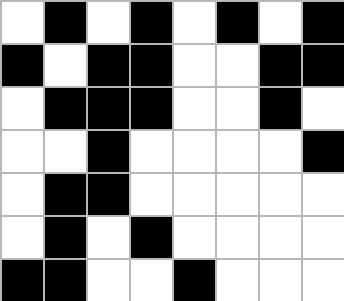[["white", "black", "white", "black", "white", "black", "white", "black"], ["black", "white", "black", "black", "white", "white", "black", "black"], ["white", "black", "black", "black", "white", "white", "black", "white"], ["white", "white", "black", "white", "white", "white", "white", "black"], ["white", "black", "black", "white", "white", "white", "white", "white"], ["white", "black", "white", "black", "white", "white", "white", "white"], ["black", "black", "white", "white", "black", "white", "white", "white"]]